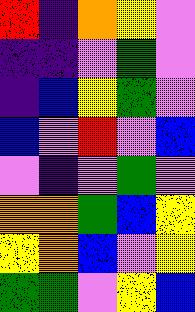[["red", "indigo", "orange", "yellow", "violet"], ["indigo", "indigo", "violet", "green", "violet"], ["indigo", "blue", "yellow", "green", "violet"], ["blue", "violet", "red", "violet", "blue"], ["violet", "indigo", "violet", "green", "violet"], ["orange", "orange", "green", "blue", "yellow"], ["yellow", "orange", "blue", "violet", "yellow"], ["green", "green", "violet", "yellow", "blue"]]